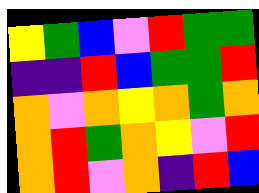[["yellow", "green", "blue", "violet", "red", "green", "green"], ["indigo", "indigo", "red", "blue", "green", "green", "red"], ["orange", "violet", "orange", "yellow", "orange", "green", "orange"], ["orange", "red", "green", "orange", "yellow", "violet", "red"], ["orange", "red", "violet", "orange", "indigo", "red", "blue"]]